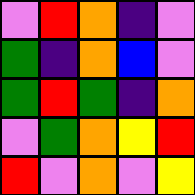[["violet", "red", "orange", "indigo", "violet"], ["green", "indigo", "orange", "blue", "violet"], ["green", "red", "green", "indigo", "orange"], ["violet", "green", "orange", "yellow", "red"], ["red", "violet", "orange", "violet", "yellow"]]